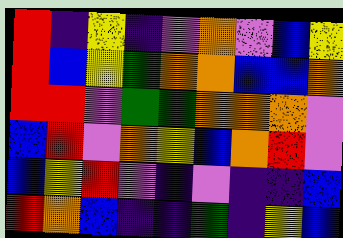[["red", "indigo", "yellow", "indigo", "violet", "orange", "violet", "blue", "yellow"], ["red", "blue", "yellow", "green", "orange", "orange", "blue", "blue", "orange"], ["red", "red", "violet", "green", "green", "orange", "orange", "orange", "violet"], ["blue", "red", "violet", "orange", "yellow", "blue", "orange", "red", "violet"], ["blue", "yellow", "red", "violet", "indigo", "violet", "indigo", "indigo", "blue"], ["red", "orange", "blue", "indigo", "indigo", "green", "indigo", "yellow", "blue"]]